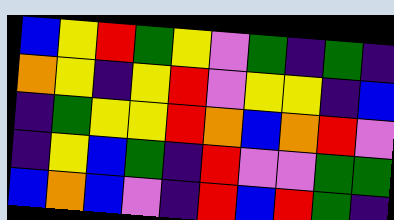[["blue", "yellow", "red", "green", "yellow", "violet", "green", "indigo", "green", "indigo"], ["orange", "yellow", "indigo", "yellow", "red", "violet", "yellow", "yellow", "indigo", "blue"], ["indigo", "green", "yellow", "yellow", "red", "orange", "blue", "orange", "red", "violet"], ["indigo", "yellow", "blue", "green", "indigo", "red", "violet", "violet", "green", "green"], ["blue", "orange", "blue", "violet", "indigo", "red", "blue", "red", "green", "indigo"]]